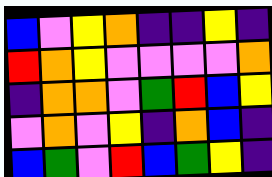[["blue", "violet", "yellow", "orange", "indigo", "indigo", "yellow", "indigo"], ["red", "orange", "yellow", "violet", "violet", "violet", "violet", "orange"], ["indigo", "orange", "orange", "violet", "green", "red", "blue", "yellow"], ["violet", "orange", "violet", "yellow", "indigo", "orange", "blue", "indigo"], ["blue", "green", "violet", "red", "blue", "green", "yellow", "indigo"]]